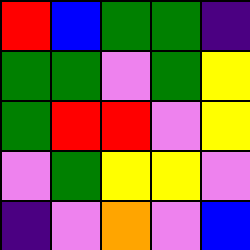[["red", "blue", "green", "green", "indigo"], ["green", "green", "violet", "green", "yellow"], ["green", "red", "red", "violet", "yellow"], ["violet", "green", "yellow", "yellow", "violet"], ["indigo", "violet", "orange", "violet", "blue"]]